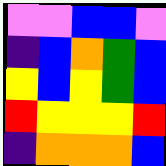[["violet", "violet", "blue", "blue", "violet"], ["indigo", "blue", "orange", "green", "blue"], ["yellow", "blue", "yellow", "green", "blue"], ["red", "yellow", "yellow", "yellow", "red"], ["indigo", "orange", "orange", "orange", "blue"]]